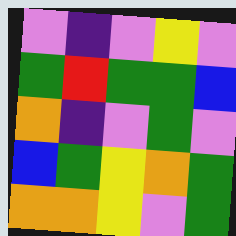[["violet", "indigo", "violet", "yellow", "violet"], ["green", "red", "green", "green", "blue"], ["orange", "indigo", "violet", "green", "violet"], ["blue", "green", "yellow", "orange", "green"], ["orange", "orange", "yellow", "violet", "green"]]